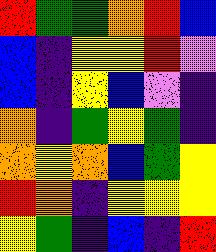[["red", "green", "green", "orange", "red", "blue"], ["blue", "indigo", "yellow", "yellow", "red", "violet"], ["blue", "indigo", "yellow", "blue", "violet", "indigo"], ["orange", "indigo", "green", "yellow", "green", "indigo"], ["orange", "yellow", "orange", "blue", "green", "yellow"], ["red", "orange", "indigo", "yellow", "yellow", "yellow"], ["yellow", "green", "indigo", "blue", "indigo", "red"]]